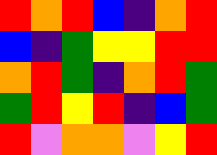[["red", "orange", "red", "blue", "indigo", "orange", "red"], ["blue", "indigo", "green", "yellow", "yellow", "red", "red"], ["orange", "red", "green", "indigo", "orange", "red", "green"], ["green", "red", "yellow", "red", "indigo", "blue", "green"], ["red", "violet", "orange", "orange", "violet", "yellow", "red"]]